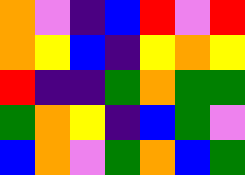[["orange", "violet", "indigo", "blue", "red", "violet", "red"], ["orange", "yellow", "blue", "indigo", "yellow", "orange", "yellow"], ["red", "indigo", "indigo", "green", "orange", "green", "green"], ["green", "orange", "yellow", "indigo", "blue", "green", "violet"], ["blue", "orange", "violet", "green", "orange", "blue", "green"]]